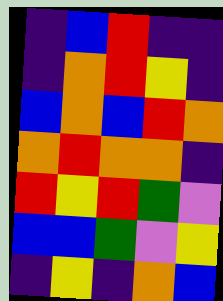[["indigo", "blue", "red", "indigo", "indigo"], ["indigo", "orange", "red", "yellow", "indigo"], ["blue", "orange", "blue", "red", "orange"], ["orange", "red", "orange", "orange", "indigo"], ["red", "yellow", "red", "green", "violet"], ["blue", "blue", "green", "violet", "yellow"], ["indigo", "yellow", "indigo", "orange", "blue"]]